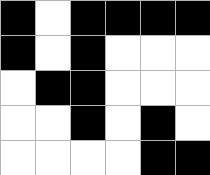[["black", "white", "black", "black", "black", "black"], ["black", "white", "black", "white", "white", "white"], ["white", "black", "black", "white", "white", "white"], ["white", "white", "black", "white", "black", "white"], ["white", "white", "white", "white", "black", "black"]]